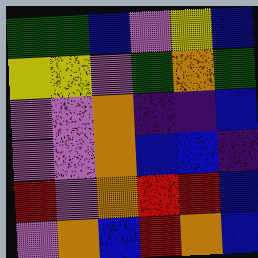[["green", "green", "blue", "violet", "yellow", "blue"], ["yellow", "yellow", "violet", "green", "orange", "green"], ["violet", "violet", "orange", "indigo", "indigo", "blue"], ["violet", "violet", "orange", "blue", "blue", "indigo"], ["red", "violet", "orange", "red", "red", "blue"], ["violet", "orange", "blue", "red", "orange", "blue"]]